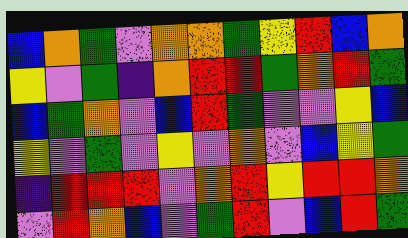[["blue", "orange", "green", "violet", "orange", "orange", "green", "yellow", "red", "blue", "orange"], ["yellow", "violet", "green", "indigo", "orange", "red", "red", "green", "orange", "red", "green"], ["blue", "green", "orange", "violet", "blue", "red", "green", "violet", "violet", "yellow", "blue"], ["yellow", "violet", "green", "violet", "yellow", "violet", "orange", "violet", "blue", "yellow", "green"], ["indigo", "red", "red", "red", "violet", "orange", "red", "yellow", "red", "red", "orange"], ["violet", "red", "orange", "blue", "violet", "green", "red", "violet", "blue", "red", "green"]]